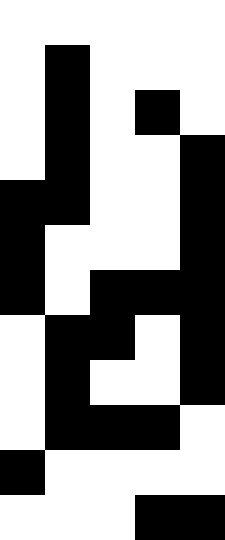[["white", "white", "white", "white", "white"], ["white", "black", "white", "white", "white"], ["white", "black", "white", "black", "white"], ["white", "black", "white", "white", "black"], ["black", "black", "white", "white", "black"], ["black", "white", "white", "white", "black"], ["black", "white", "black", "black", "black"], ["white", "black", "black", "white", "black"], ["white", "black", "white", "white", "black"], ["white", "black", "black", "black", "white"], ["black", "white", "white", "white", "white"], ["white", "white", "white", "black", "black"]]